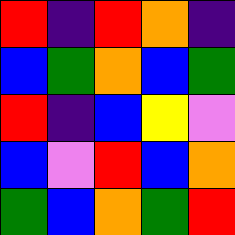[["red", "indigo", "red", "orange", "indigo"], ["blue", "green", "orange", "blue", "green"], ["red", "indigo", "blue", "yellow", "violet"], ["blue", "violet", "red", "blue", "orange"], ["green", "blue", "orange", "green", "red"]]